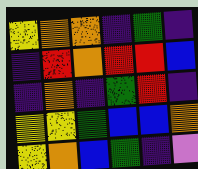[["yellow", "orange", "orange", "indigo", "green", "indigo"], ["indigo", "red", "orange", "red", "red", "blue"], ["indigo", "orange", "indigo", "green", "red", "indigo"], ["yellow", "yellow", "green", "blue", "blue", "orange"], ["yellow", "orange", "blue", "green", "indigo", "violet"]]